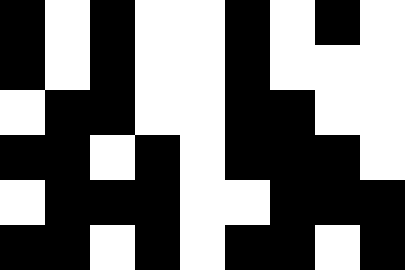[["black", "white", "black", "white", "white", "black", "white", "black", "white"], ["black", "white", "black", "white", "white", "black", "white", "white", "white"], ["white", "black", "black", "white", "white", "black", "black", "white", "white"], ["black", "black", "white", "black", "white", "black", "black", "black", "white"], ["white", "black", "black", "black", "white", "white", "black", "black", "black"], ["black", "black", "white", "black", "white", "black", "black", "white", "black"]]